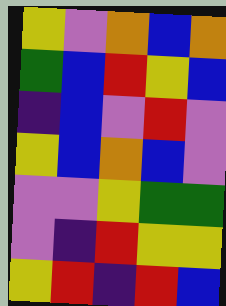[["yellow", "violet", "orange", "blue", "orange"], ["green", "blue", "red", "yellow", "blue"], ["indigo", "blue", "violet", "red", "violet"], ["yellow", "blue", "orange", "blue", "violet"], ["violet", "violet", "yellow", "green", "green"], ["violet", "indigo", "red", "yellow", "yellow"], ["yellow", "red", "indigo", "red", "blue"]]